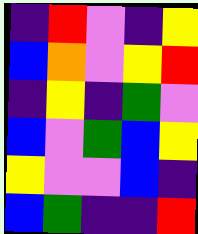[["indigo", "red", "violet", "indigo", "yellow"], ["blue", "orange", "violet", "yellow", "red"], ["indigo", "yellow", "indigo", "green", "violet"], ["blue", "violet", "green", "blue", "yellow"], ["yellow", "violet", "violet", "blue", "indigo"], ["blue", "green", "indigo", "indigo", "red"]]